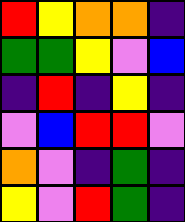[["red", "yellow", "orange", "orange", "indigo"], ["green", "green", "yellow", "violet", "blue"], ["indigo", "red", "indigo", "yellow", "indigo"], ["violet", "blue", "red", "red", "violet"], ["orange", "violet", "indigo", "green", "indigo"], ["yellow", "violet", "red", "green", "indigo"]]